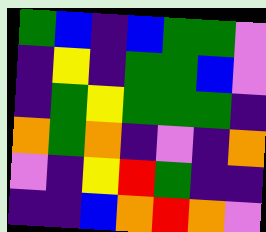[["green", "blue", "indigo", "blue", "green", "green", "violet"], ["indigo", "yellow", "indigo", "green", "green", "blue", "violet"], ["indigo", "green", "yellow", "green", "green", "green", "indigo"], ["orange", "green", "orange", "indigo", "violet", "indigo", "orange"], ["violet", "indigo", "yellow", "red", "green", "indigo", "indigo"], ["indigo", "indigo", "blue", "orange", "red", "orange", "violet"]]